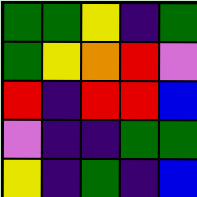[["green", "green", "yellow", "indigo", "green"], ["green", "yellow", "orange", "red", "violet"], ["red", "indigo", "red", "red", "blue"], ["violet", "indigo", "indigo", "green", "green"], ["yellow", "indigo", "green", "indigo", "blue"]]